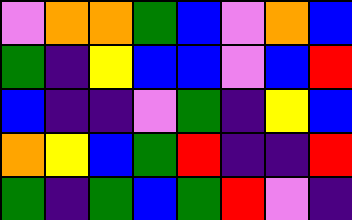[["violet", "orange", "orange", "green", "blue", "violet", "orange", "blue"], ["green", "indigo", "yellow", "blue", "blue", "violet", "blue", "red"], ["blue", "indigo", "indigo", "violet", "green", "indigo", "yellow", "blue"], ["orange", "yellow", "blue", "green", "red", "indigo", "indigo", "red"], ["green", "indigo", "green", "blue", "green", "red", "violet", "indigo"]]